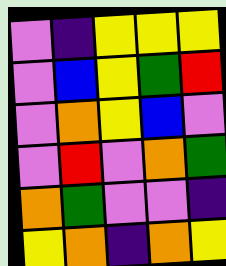[["violet", "indigo", "yellow", "yellow", "yellow"], ["violet", "blue", "yellow", "green", "red"], ["violet", "orange", "yellow", "blue", "violet"], ["violet", "red", "violet", "orange", "green"], ["orange", "green", "violet", "violet", "indigo"], ["yellow", "orange", "indigo", "orange", "yellow"]]